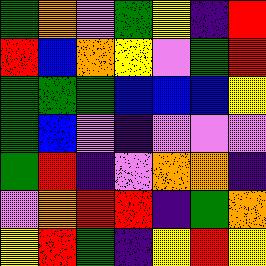[["green", "orange", "violet", "green", "yellow", "indigo", "red"], ["red", "blue", "orange", "yellow", "violet", "green", "red"], ["green", "green", "green", "blue", "blue", "blue", "yellow"], ["green", "blue", "violet", "indigo", "violet", "violet", "violet"], ["green", "red", "indigo", "violet", "orange", "orange", "indigo"], ["violet", "orange", "red", "red", "indigo", "green", "orange"], ["yellow", "red", "green", "indigo", "yellow", "red", "yellow"]]